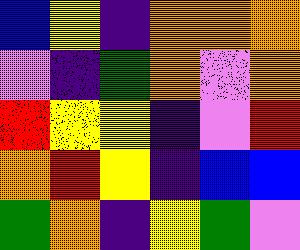[["blue", "yellow", "indigo", "orange", "orange", "orange"], ["violet", "indigo", "green", "orange", "violet", "orange"], ["red", "yellow", "yellow", "indigo", "violet", "red"], ["orange", "red", "yellow", "indigo", "blue", "blue"], ["green", "orange", "indigo", "yellow", "green", "violet"]]